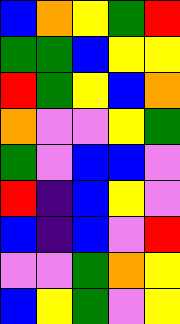[["blue", "orange", "yellow", "green", "red"], ["green", "green", "blue", "yellow", "yellow"], ["red", "green", "yellow", "blue", "orange"], ["orange", "violet", "violet", "yellow", "green"], ["green", "violet", "blue", "blue", "violet"], ["red", "indigo", "blue", "yellow", "violet"], ["blue", "indigo", "blue", "violet", "red"], ["violet", "violet", "green", "orange", "yellow"], ["blue", "yellow", "green", "violet", "yellow"]]